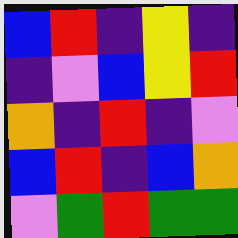[["blue", "red", "indigo", "yellow", "indigo"], ["indigo", "violet", "blue", "yellow", "red"], ["orange", "indigo", "red", "indigo", "violet"], ["blue", "red", "indigo", "blue", "orange"], ["violet", "green", "red", "green", "green"]]